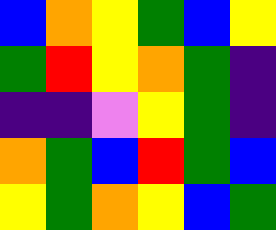[["blue", "orange", "yellow", "green", "blue", "yellow"], ["green", "red", "yellow", "orange", "green", "indigo"], ["indigo", "indigo", "violet", "yellow", "green", "indigo"], ["orange", "green", "blue", "red", "green", "blue"], ["yellow", "green", "orange", "yellow", "blue", "green"]]